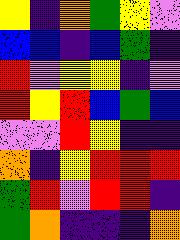[["yellow", "indigo", "orange", "green", "yellow", "violet"], ["blue", "blue", "indigo", "blue", "green", "indigo"], ["red", "violet", "yellow", "yellow", "indigo", "violet"], ["red", "yellow", "red", "blue", "green", "blue"], ["violet", "violet", "red", "yellow", "indigo", "indigo"], ["orange", "indigo", "yellow", "red", "red", "red"], ["green", "red", "violet", "red", "red", "indigo"], ["green", "orange", "indigo", "indigo", "indigo", "orange"]]